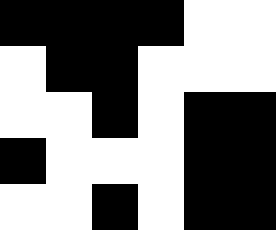[["black", "black", "black", "black", "white", "white"], ["white", "black", "black", "white", "white", "white"], ["white", "white", "black", "white", "black", "black"], ["black", "white", "white", "white", "black", "black"], ["white", "white", "black", "white", "black", "black"]]